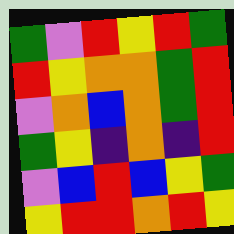[["green", "violet", "red", "yellow", "red", "green"], ["red", "yellow", "orange", "orange", "green", "red"], ["violet", "orange", "blue", "orange", "green", "red"], ["green", "yellow", "indigo", "orange", "indigo", "red"], ["violet", "blue", "red", "blue", "yellow", "green"], ["yellow", "red", "red", "orange", "red", "yellow"]]